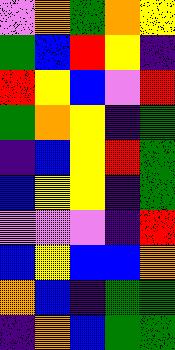[["violet", "orange", "green", "orange", "yellow"], ["green", "blue", "red", "yellow", "indigo"], ["red", "yellow", "blue", "violet", "red"], ["green", "orange", "yellow", "indigo", "green"], ["indigo", "blue", "yellow", "red", "green"], ["blue", "yellow", "yellow", "indigo", "green"], ["violet", "violet", "violet", "indigo", "red"], ["blue", "yellow", "blue", "blue", "orange"], ["orange", "blue", "indigo", "green", "green"], ["indigo", "orange", "blue", "green", "green"]]